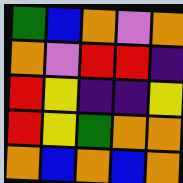[["green", "blue", "orange", "violet", "orange"], ["orange", "violet", "red", "red", "indigo"], ["red", "yellow", "indigo", "indigo", "yellow"], ["red", "yellow", "green", "orange", "orange"], ["orange", "blue", "orange", "blue", "orange"]]